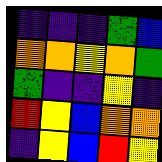[["indigo", "indigo", "indigo", "green", "blue"], ["orange", "orange", "yellow", "orange", "green"], ["green", "indigo", "indigo", "yellow", "indigo"], ["red", "yellow", "blue", "orange", "orange"], ["indigo", "yellow", "blue", "red", "yellow"]]